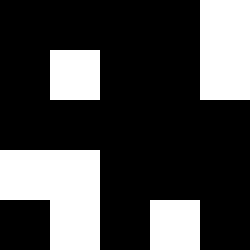[["black", "black", "black", "black", "white"], ["black", "white", "black", "black", "white"], ["black", "black", "black", "black", "black"], ["white", "white", "black", "black", "black"], ["black", "white", "black", "white", "black"]]